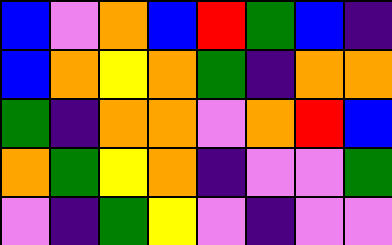[["blue", "violet", "orange", "blue", "red", "green", "blue", "indigo"], ["blue", "orange", "yellow", "orange", "green", "indigo", "orange", "orange"], ["green", "indigo", "orange", "orange", "violet", "orange", "red", "blue"], ["orange", "green", "yellow", "orange", "indigo", "violet", "violet", "green"], ["violet", "indigo", "green", "yellow", "violet", "indigo", "violet", "violet"]]